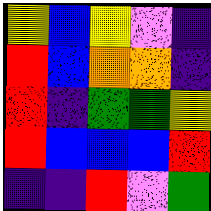[["yellow", "blue", "yellow", "violet", "indigo"], ["red", "blue", "orange", "orange", "indigo"], ["red", "indigo", "green", "green", "yellow"], ["red", "blue", "blue", "blue", "red"], ["indigo", "indigo", "red", "violet", "green"]]